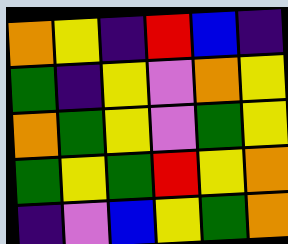[["orange", "yellow", "indigo", "red", "blue", "indigo"], ["green", "indigo", "yellow", "violet", "orange", "yellow"], ["orange", "green", "yellow", "violet", "green", "yellow"], ["green", "yellow", "green", "red", "yellow", "orange"], ["indigo", "violet", "blue", "yellow", "green", "orange"]]